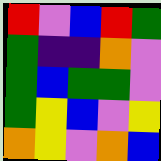[["red", "violet", "blue", "red", "green"], ["green", "indigo", "indigo", "orange", "violet"], ["green", "blue", "green", "green", "violet"], ["green", "yellow", "blue", "violet", "yellow"], ["orange", "yellow", "violet", "orange", "blue"]]